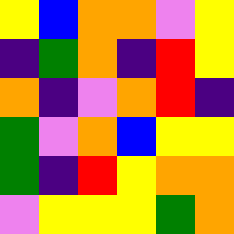[["yellow", "blue", "orange", "orange", "violet", "yellow"], ["indigo", "green", "orange", "indigo", "red", "yellow"], ["orange", "indigo", "violet", "orange", "red", "indigo"], ["green", "violet", "orange", "blue", "yellow", "yellow"], ["green", "indigo", "red", "yellow", "orange", "orange"], ["violet", "yellow", "yellow", "yellow", "green", "orange"]]